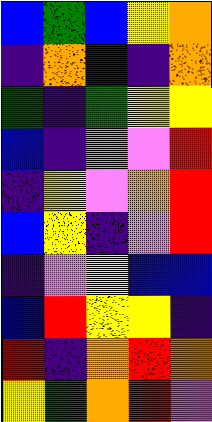[["blue", "green", "blue", "yellow", "orange"], ["indigo", "orange", "indigo", "indigo", "orange"], ["green", "indigo", "green", "yellow", "yellow"], ["blue", "indigo", "orange", "violet", "red"], ["indigo", "yellow", "violet", "orange", "red"], ["blue", "yellow", "indigo", "violet", "red"], ["indigo", "violet", "yellow", "blue", "blue"], ["blue", "red", "yellow", "yellow", "indigo"], ["red", "indigo", "orange", "red", "orange"], ["yellow", "green", "orange", "red", "violet"]]